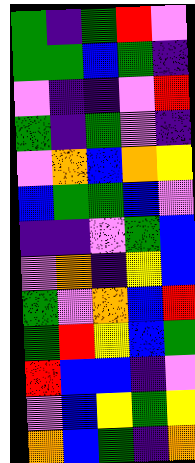[["green", "indigo", "green", "red", "violet"], ["green", "green", "blue", "green", "indigo"], ["violet", "indigo", "indigo", "violet", "red"], ["green", "indigo", "green", "violet", "indigo"], ["violet", "orange", "blue", "orange", "yellow"], ["blue", "green", "green", "blue", "violet"], ["indigo", "indigo", "violet", "green", "blue"], ["violet", "orange", "indigo", "yellow", "blue"], ["green", "violet", "orange", "blue", "red"], ["green", "red", "yellow", "blue", "green"], ["red", "blue", "blue", "indigo", "violet"], ["violet", "blue", "yellow", "green", "yellow"], ["orange", "blue", "green", "indigo", "orange"]]